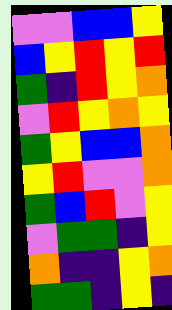[["violet", "violet", "blue", "blue", "yellow"], ["blue", "yellow", "red", "yellow", "red"], ["green", "indigo", "red", "yellow", "orange"], ["violet", "red", "yellow", "orange", "yellow"], ["green", "yellow", "blue", "blue", "orange"], ["yellow", "red", "violet", "violet", "orange"], ["green", "blue", "red", "violet", "yellow"], ["violet", "green", "green", "indigo", "yellow"], ["orange", "indigo", "indigo", "yellow", "orange"], ["green", "green", "indigo", "yellow", "indigo"]]